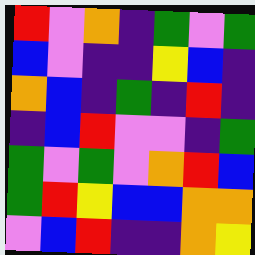[["red", "violet", "orange", "indigo", "green", "violet", "green"], ["blue", "violet", "indigo", "indigo", "yellow", "blue", "indigo"], ["orange", "blue", "indigo", "green", "indigo", "red", "indigo"], ["indigo", "blue", "red", "violet", "violet", "indigo", "green"], ["green", "violet", "green", "violet", "orange", "red", "blue"], ["green", "red", "yellow", "blue", "blue", "orange", "orange"], ["violet", "blue", "red", "indigo", "indigo", "orange", "yellow"]]